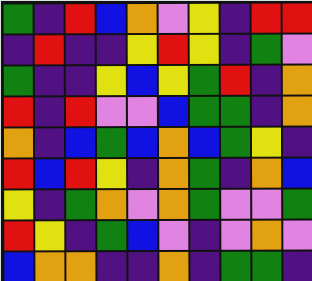[["green", "indigo", "red", "blue", "orange", "violet", "yellow", "indigo", "red", "red"], ["indigo", "red", "indigo", "indigo", "yellow", "red", "yellow", "indigo", "green", "violet"], ["green", "indigo", "indigo", "yellow", "blue", "yellow", "green", "red", "indigo", "orange"], ["red", "indigo", "red", "violet", "violet", "blue", "green", "green", "indigo", "orange"], ["orange", "indigo", "blue", "green", "blue", "orange", "blue", "green", "yellow", "indigo"], ["red", "blue", "red", "yellow", "indigo", "orange", "green", "indigo", "orange", "blue"], ["yellow", "indigo", "green", "orange", "violet", "orange", "green", "violet", "violet", "green"], ["red", "yellow", "indigo", "green", "blue", "violet", "indigo", "violet", "orange", "violet"], ["blue", "orange", "orange", "indigo", "indigo", "orange", "indigo", "green", "green", "indigo"]]